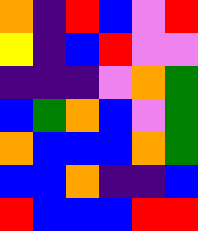[["orange", "indigo", "red", "blue", "violet", "red"], ["yellow", "indigo", "blue", "red", "violet", "violet"], ["indigo", "indigo", "indigo", "violet", "orange", "green"], ["blue", "green", "orange", "blue", "violet", "green"], ["orange", "blue", "blue", "blue", "orange", "green"], ["blue", "blue", "orange", "indigo", "indigo", "blue"], ["red", "blue", "blue", "blue", "red", "red"]]